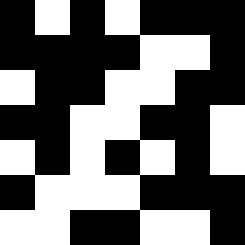[["black", "white", "black", "white", "black", "black", "black"], ["black", "black", "black", "black", "white", "white", "black"], ["white", "black", "black", "white", "white", "black", "black"], ["black", "black", "white", "white", "black", "black", "white"], ["white", "black", "white", "black", "white", "black", "white"], ["black", "white", "white", "white", "black", "black", "black"], ["white", "white", "black", "black", "white", "white", "black"]]